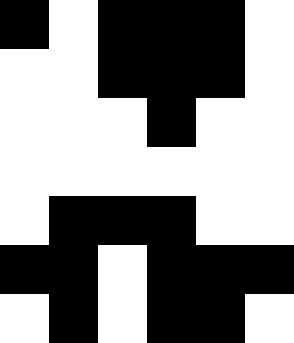[["black", "white", "black", "black", "black", "white"], ["white", "white", "black", "black", "black", "white"], ["white", "white", "white", "black", "white", "white"], ["white", "white", "white", "white", "white", "white"], ["white", "black", "black", "black", "white", "white"], ["black", "black", "white", "black", "black", "black"], ["white", "black", "white", "black", "black", "white"]]